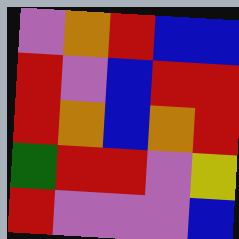[["violet", "orange", "red", "blue", "blue"], ["red", "violet", "blue", "red", "red"], ["red", "orange", "blue", "orange", "red"], ["green", "red", "red", "violet", "yellow"], ["red", "violet", "violet", "violet", "blue"]]